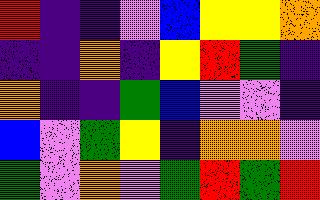[["red", "indigo", "indigo", "violet", "blue", "yellow", "yellow", "orange"], ["indigo", "indigo", "orange", "indigo", "yellow", "red", "green", "indigo"], ["orange", "indigo", "indigo", "green", "blue", "violet", "violet", "indigo"], ["blue", "violet", "green", "yellow", "indigo", "orange", "orange", "violet"], ["green", "violet", "orange", "violet", "green", "red", "green", "red"]]